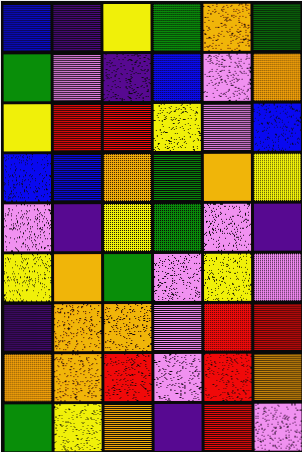[["blue", "indigo", "yellow", "green", "orange", "green"], ["green", "violet", "indigo", "blue", "violet", "orange"], ["yellow", "red", "red", "yellow", "violet", "blue"], ["blue", "blue", "orange", "green", "orange", "yellow"], ["violet", "indigo", "yellow", "green", "violet", "indigo"], ["yellow", "orange", "green", "violet", "yellow", "violet"], ["indigo", "orange", "orange", "violet", "red", "red"], ["orange", "orange", "red", "violet", "red", "orange"], ["green", "yellow", "orange", "indigo", "red", "violet"]]